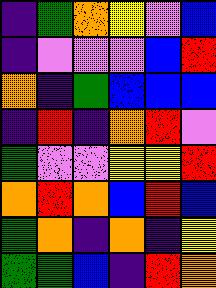[["indigo", "green", "orange", "yellow", "violet", "blue"], ["indigo", "violet", "violet", "violet", "blue", "red"], ["orange", "indigo", "green", "blue", "blue", "blue"], ["indigo", "red", "indigo", "orange", "red", "violet"], ["green", "violet", "violet", "yellow", "yellow", "red"], ["orange", "red", "orange", "blue", "red", "blue"], ["green", "orange", "indigo", "orange", "indigo", "yellow"], ["green", "green", "blue", "indigo", "red", "orange"]]